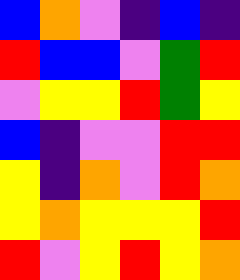[["blue", "orange", "violet", "indigo", "blue", "indigo"], ["red", "blue", "blue", "violet", "green", "red"], ["violet", "yellow", "yellow", "red", "green", "yellow"], ["blue", "indigo", "violet", "violet", "red", "red"], ["yellow", "indigo", "orange", "violet", "red", "orange"], ["yellow", "orange", "yellow", "yellow", "yellow", "red"], ["red", "violet", "yellow", "red", "yellow", "orange"]]